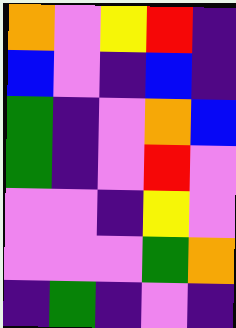[["orange", "violet", "yellow", "red", "indigo"], ["blue", "violet", "indigo", "blue", "indigo"], ["green", "indigo", "violet", "orange", "blue"], ["green", "indigo", "violet", "red", "violet"], ["violet", "violet", "indigo", "yellow", "violet"], ["violet", "violet", "violet", "green", "orange"], ["indigo", "green", "indigo", "violet", "indigo"]]